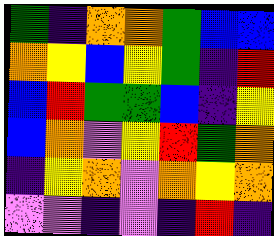[["green", "indigo", "orange", "orange", "green", "blue", "blue"], ["orange", "yellow", "blue", "yellow", "green", "indigo", "red"], ["blue", "red", "green", "green", "blue", "indigo", "yellow"], ["blue", "orange", "violet", "yellow", "red", "green", "orange"], ["indigo", "yellow", "orange", "violet", "orange", "yellow", "orange"], ["violet", "violet", "indigo", "violet", "indigo", "red", "indigo"]]